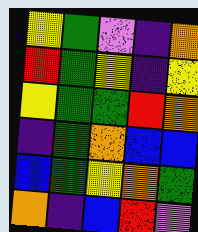[["yellow", "green", "violet", "indigo", "orange"], ["red", "green", "yellow", "indigo", "yellow"], ["yellow", "green", "green", "red", "orange"], ["indigo", "green", "orange", "blue", "blue"], ["blue", "green", "yellow", "orange", "green"], ["orange", "indigo", "blue", "red", "violet"]]